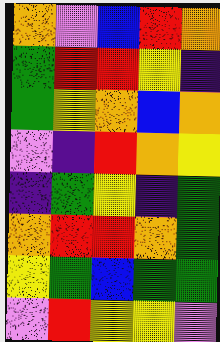[["orange", "violet", "blue", "red", "orange"], ["green", "red", "red", "yellow", "indigo"], ["green", "yellow", "orange", "blue", "orange"], ["violet", "indigo", "red", "orange", "yellow"], ["indigo", "green", "yellow", "indigo", "green"], ["orange", "red", "red", "orange", "green"], ["yellow", "green", "blue", "green", "green"], ["violet", "red", "yellow", "yellow", "violet"]]